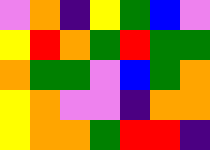[["violet", "orange", "indigo", "yellow", "green", "blue", "violet"], ["yellow", "red", "orange", "green", "red", "green", "green"], ["orange", "green", "green", "violet", "blue", "green", "orange"], ["yellow", "orange", "violet", "violet", "indigo", "orange", "orange"], ["yellow", "orange", "orange", "green", "red", "red", "indigo"]]